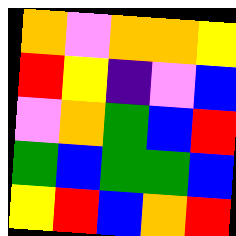[["orange", "violet", "orange", "orange", "yellow"], ["red", "yellow", "indigo", "violet", "blue"], ["violet", "orange", "green", "blue", "red"], ["green", "blue", "green", "green", "blue"], ["yellow", "red", "blue", "orange", "red"]]